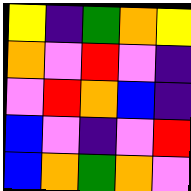[["yellow", "indigo", "green", "orange", "yellow"], ["orange", "violet", "red", "violet", "indigo"], ["violet", "red", "orange", "blue", "indigo"], ["blue", "violet", "indigo", "violet", "red"], ["blue", "orange", "green", "orange", "violet"]]